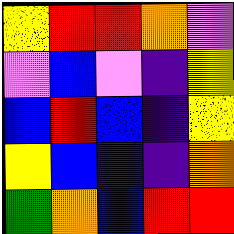[["yellow", "red", "red", "orange", "violet"], ["violet", "blue", "violet", "indigo", "yellow"], ["blue", "red", "blue", "indigo", "yellow"], ["yellow", "blue", "indigo", "indigo", "orange"], ["green", "orange", "blue", "red", "red"]]